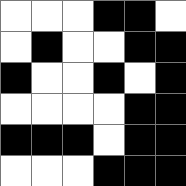[["white", "white", "white", "black", "black", "white"], ["white", "black", "white", "white", "black", "black"], ["black", "white", "white", "black", "white", "black"], ["white", "white", "white", "white", "black", "black"], ["black", "black", "black", "white", "black", "black"], ["white", "white", "white", "black", "black", "black"]]